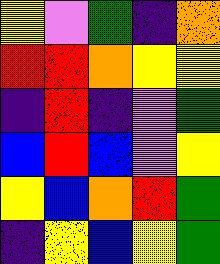[["yellow", "violet", "green", "indigo", "orange"], ["red", "red", "orange", "yellow", "yellow"], ["indigo", "red", "indigo", "violet", "green"], ["blue", "red", "blue", "violet", "yellow"], ["yellow", "blue", "orange", "red", "green"], ["indigo", "yellow", "blue", "yellow", "green"]]